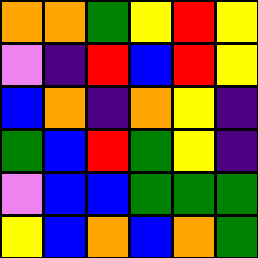[["orange", "orange", "green", "yellow", "red", "yellow"], ["violet", "indigo", "red", "blue", "red", "yellow"], ["blue", "orange", "indigo", "orange", "yellow", "indigo"], ["green", "blue", "red", "green", "yellow", "indigo"], ["violet", "blue", "blue", "green", "green", "green"], ["yellow", "blue", "orange", "blue", "orange", "green"]]